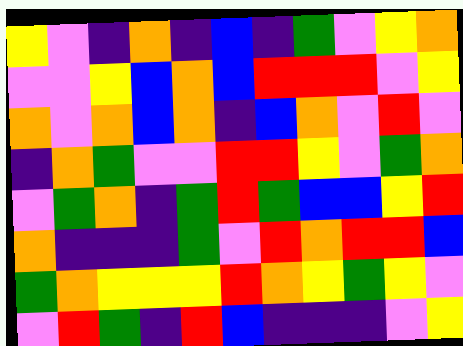[["yellow", "violet", "indigo", "orange", "indigo", "blue", "indigo", "green", "violet", "yellow", "orange"], ["violet", "violet", "yellow", "blue", "orange", "blue", "red", "red", "red", "violet", "yellow"], ["orange", "violet", "orange", "blue", "orange", "indigo", "blue", "orange", "violet", "red", "violet"], ["indigo", "orange", "green", "violet", "violet", "red", "red", "yellow", "violet", "green", "orange"], ["violet", "green", "orange", "indigo", "green", "red", "green", "blue", "blue", "yellow", "red"], ["orange", "indigo", "indigo", "indigo", "green", "violet", "red", "orange", "red", "red", "blue"], ["green", "orange", "yellow", "yellow", "yellow", "red", "orange", "yellow", "green", "yellow", "violet"], ["violet", "red", "green", "indigo", "red", "blue", "indigo", "indigo", "indigo", "violet", "yellow"]]